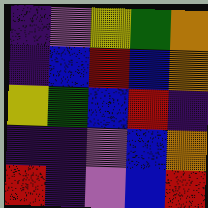[["indigo", "violet", "yellow", "green", "orange"], ["indigo", "blue", "red", "blue", "orange"], ["yellow", "green", "blue", "red", "indigo"], ["indigo", "indigo", "violet", "blue", "orange"], ["red", "indigo", "violet", "blue", "red"]]